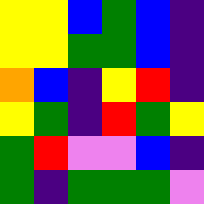[["yellow", "yellow", "blue", "green", "blue", "indigo"], ["yellow", "yellow", "green", "green", "blue", "indigo"], ["orange", "blue", "indigo", "yellow", "red", "indigo"], ["yellow", "green", "indigo", "red", "green", "yellow"], ["green", "red", "violet", "violet", "blue", "indigo"], ["green", "indigo", "green", "green", "green", "violet"]]